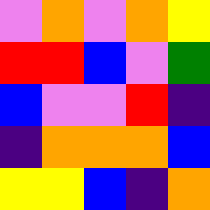[["violet", "orange", "violet", "orange", "yellow"], ["red", "red", "blue", "violet", "green"], ["blue", "violet", "violet", "red", "indigo"], ["indigo", "orange", "orange", "orange", "blue"], ["yellow", "yellow", "blue", "indigo", "orange"]]